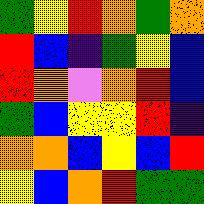[["green", "yellow", "red", "orange", "green", "orange"], ["red", "blue", "indigo", "green", "yellow", "blue"], ["red", "orange", "violet", "orange", "red", "blue"], ["green", "blue", "yellow", "yellow", "red", "indigo"], ["orange", "orange", "blue", "yellow", "blue", "red"], ["yellow", "blue", "orange", "red", "green", "green"]]